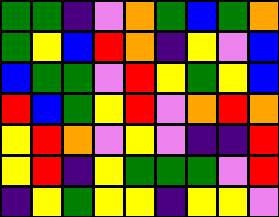[["green", "green", "indigo", "violet", "orange", "green", "blue", "green", "orange"], ["green", "yellow", "blue", "red", "orange", "indigo", "yellow", "violet", "blue"], ["blue", "green", "green", "violet", "red", "yellow", "green", "yellow", "blue"], ["red", "blue", "green", "yellow", "red", "violet", "orange", "red", "orange"], ["yellow", "red", "orange", "violet", "yellow", "violet", "indigo", "indigo", "red"], ["yellow", "red", "indigo", "yellow", "green", "green", "green", "violet", "red"], ["indigo", "yellow", "green", "yellow", "yellow", "indigo", "yellow", "yellow", "violet"]]